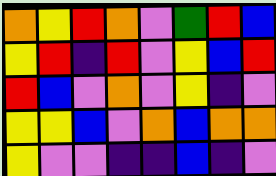[["orange", "yellow", "red", "orange", "violet", "green", "red", "blue"], ["yellow", "red", "indigo", "red", "violet", "yellow", "blue", "red"], ["red", "blue", "violet", "orange", "violet", "yellow", "indigo", "violet"], ["yellow", "yellow", "blue", "violet", "orange", "blue", "orange", "orange"], ["yellow", "violet", "violet", "indigo", "indigo", "blue", "indigo", "violet"]]